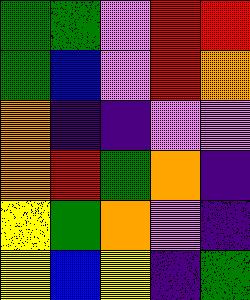[["green", "green", "violet", "red", "red"], ["green", "blue", "violet", "red", "orange"], ["orange", "indigo", "indigo", "violet", "violet"], ["orange", "red", "green", "orange", "indigo"], ["yellow", "green", "orange", "violet", "indigo"], ["yellow", "blue", "yellow", "indigo", "green"]]